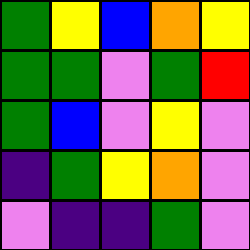[["green", "yellow", "blue", "orange", "yellow"], ["green", "green", "violet", "green", "red"], ["green", "blue", "violet", "yellow", "violet"], ["indigo", "green", "yellow", "orange", "violet"], ["violet", "indigo", "indigo", "green", "violet"]]